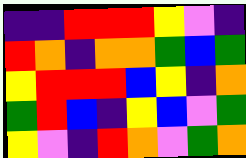[["indigo", "indigo", "red", "red", "red", "yellow", "violet", "indigo"], ["red", "orange", "indigo", "orange", "orange", "green", "blue", "green"], ["yellow", "red", "red", "red", "blue", "yellow", "indigo", "orange"], ["green", "red", "blue", "indigo", "yellow", "blue", "violet", "green"], ["yellow", "violet", "indigo", "red", "orange", "violet", "green", "orange"]]